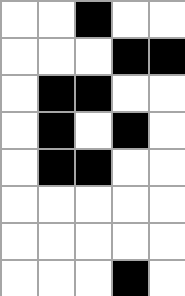[["white", "white", "black", "white", "white"], ["white", "white", "white", "black", "black"], ["white", "black", "black", "white", "white"], ["white", "black", "white", "black", "white"], ["white", "black", "black", "white", "white"], ["white", "white", "white", "white", "white"], ["white", "white", "white", "white", "white"], ["white", "white", "white", "black", "white"]]